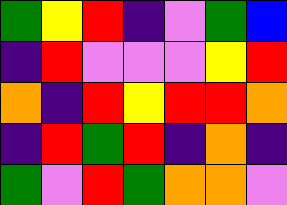[["green", "yellow", "red", "indigo", "violet", "green", "blue"], ["indigo", "red", "violet", "violet", "violet", "yellow", "red"], ["orange", "indigo", "red", "yellow", "red", "red", "orange"], ["indigo", "red", "green", "red", "indigo", "orange", "indigo"], ["green", "violet", "red", "green", "orange", "orange", "violet"]]